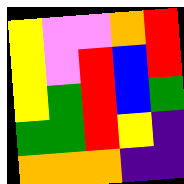[["yellow", "violet", "violet", "orange", "red"], ["yellow", "violet", "red", "blue", "red"], ["yellow", "green", "red", "blue", "green"], ["green", "green", "red", "yellow", "indigo"], ["orange", "orange", "orange", "indigo", "indigo"]]